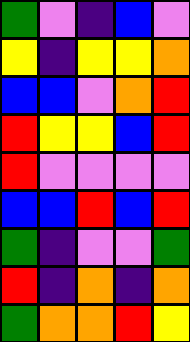[["green", "violet", "indigo", "blue", "violet"], ["yellow", "indigo", "yellow", "yellow", "orange"], ["blue", "blue", "violet", "orange", "red"], ["red", "yellow", "yellow", "blue", "red"], ["red", "violet", "violet", "violet", "violet"], ["blue", "blue", "red", "blue", "red"], ["green", "indigo", "violet", "violet", "green"], ["red", "indigo", "orange", "indigo", "orange"], ["green", "orange", "orange", "red", "yellow"]]